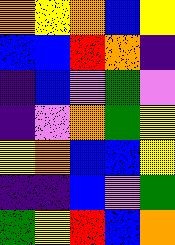[["orange", "yellow", "orange", "blue", "yellow"], ["blue", "blue", "red", "orange", "indigo"], ["indigo", "blue", "violet", "green", "violet"], ["indigo", "violet", "orange", "green", "yellow"], ["yellow", "orange", "blue", "blue", "yellow"], ["indigo", "indigo", "blue", "violet", "green"], ["green", "yellow", "red", "blue", "orange"]]